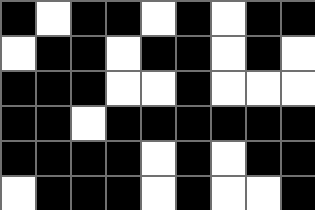[["black", "white", "black", "black", "white", "black", "white", "black", "black"], ["white", "black", "black", "white", "black", "black", "white", "black", "white"], ["black", "black", "black", "white", "white", "black", "white", "white", "white"], ["black", "black", "white", "black", "black", "black", "black", "black", "black"], ["black", "black", "black", "black", "white", "black", "white", "black", "black"], ["white", "black", "black", "black", "white", "black", "white", "white", "black"]]